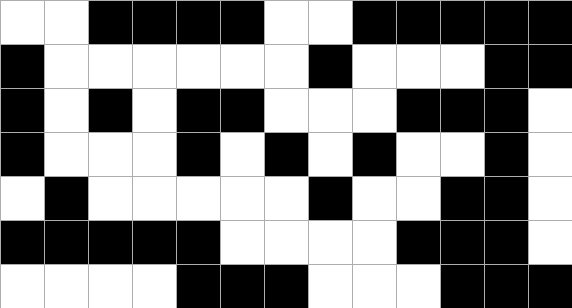[["white", "white", "black", "black", "black", "black", "white", "white", "black", "black", "black", "black", "black"], ["black", "white", "white", "white", "white", "white", "white", "black", "white", "white", "white", "black", "black"], ["black", "white", "black", "white", "black", "black", "white", "white", "white", "black", "black", "black", "white"], ["black", "white", "white", "white", "black", "white", "black", "white", "black", "white", "white", "black", "white"], ["white", "black", "white", "white", "white", "white", "white", "black", "white", "white", "black", "black", "white"], ["black", "black", "black", "black", "black", "white", "white", "white", "white", "black", "black", "black", "white"], ["white", "white", "white", "white", "black", "black", "black", "white", "white", "white", "black", "black", "black"]]